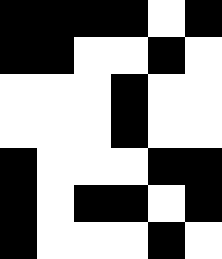[["black", "black", "black", "black", "white", "black"], ["black", "black", "white", "white", "black", "white"], ["white", "white", "white", "black", "white", "white"], ["white", "white", "white", "black", "white", "white"], ["black", "white", "white", "white", "black", "black"], ["black", "white", "black", "black", "white", "black"], ["black", "white", "white", "white", "black", "white"]]